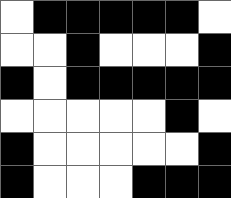[["white", "black", "black", "black", "black", "black", "white"], ["white", "white", "black", "white", "white", "white", "black"], ["black", "white", "black", "black", "black", "black", "black"], ["white", "white", "white", "white", "white", "black", "white"], ["black", "white", "white", "white", "white", "white", "black"], ["black", "white", "white", "white", "black", "black", "black"]]